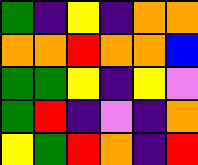[["green", "indigo", "yellow", "indigo", "orange", "orange"], ["orange", "orange", "red", "orange", "orange", "blue"], ["green", "green", "yellow", "indigo", "yellow", "violet"], ["green", "red", "indigo", "violet", "indigo", "orange"], ["yellow", "green", "red", "orange", "indigo", "red"]]